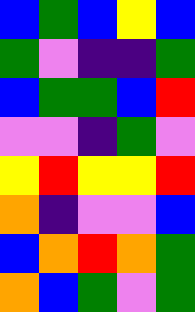[["blue", "green", "blue", "yellow", "blue"], ["green", "violet", "indigo", "indigo", "green"], ["blue", "green", "green", "blue", "red"], ["violet", "violet", "indigo", "green", "violet"], ["yellow", "red", "yellow", "yellow", "red"], ["orange", "indigo", "violet", "violet", "blue"], ["blue", "orange", "red", "orange", "green"], ["orange", "blue", "green", "violet", "green"]]